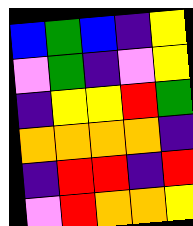[["blue", "green", "blue", "indigo", "yellow"], ["violet", "green", "indigo", "violet", "yellow"], ["indigo", "yellow", "yellow", "red", "green"], ["orange", "orange", "orange", "orange", "indigo"], ["indigo", "red", "red", "indigo", "red"], ["violet", "red", "orange", "orange", "yellow"]]